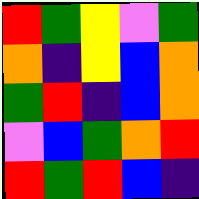[["red", "green", "yellow", "violet", "green"], ["orange", "indigo", "yellow", "blue", "orange"], ["green", "red", "indigo", "blue", "orange"], ["violet", "blue", "green", "orange", "red"], ["red", "green", "red", "blue", "indigo"]]